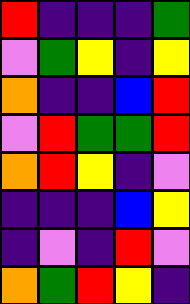[["red", "indigo", "indigo", "indigo", "green"], ["violet", "green", "yellow", "indigo", "yellow"], ["orange", "indigo", "indigo", "blue", "red"], ["violet", "red", "green", "green", "red"], ["orange", "red", "yellow", "indigo", "violet"], ["indigo", "indigo", "indigo", "blue", "yellow"], ["indigo", "violet", "indigo", "red", "violet"], ["orange", "green", "red", "yellow", "indigo"]]